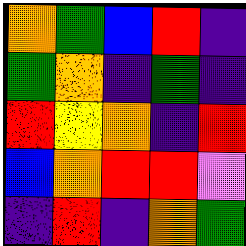[["orange", "green", "blue", "red", "indigo"], ["green", "orange", "indigo", "green", "indigo"], ["red", "yellow", "orange", "indigo", "red"], ["blue", "orange", "red", "red", "violet"], ["indigo", "red", "indigo", "orange", "green"]]